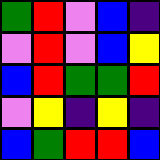[["green", "red", "violet", "blue", "indigo"], ["violet", "red", "violet", "blue", "yellow"], ["blue", "red", "green", "green", "red"], ["violet", "yellow", "indigo", "yellow", "indigo"], ["blue", "green", "red", "red", "blue"]]